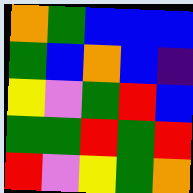[["orange", "green", "blue", "blue", "blue"], ["green", "blue", "orange", "blue", "indigo"], ["yellow", "violet", "green", "red", "blue"], ["green", "green", "red", "green", "red"], ["red", "violet", "yellow", "green", "orange"]]